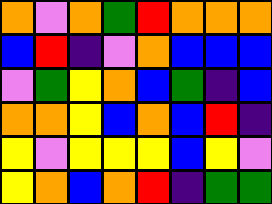[["orange", "violet", "orange", "green", "red", "orange", "orange", "orange"], ["blue", "red", "indigo", "violet", "orange", "blue", "blue", "blue"], ["violet", "green", "yellow", "orange", "blue", "green", "indigo", "blue"], ["orange", "orange", "yellow", "blue", "orange", "blue", "red", "indigo"], ["yellow", "violet", "yellow", "yellow", "yellow", "blue", "yellow", "violet"], ["yellow", "orange", "blue", "orange", "red", "indigo", "green", "green"]]